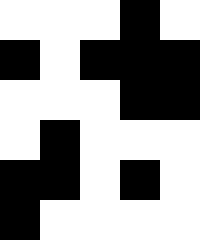[["white", "white", "white", "black", "white"], ["black", "white", "black", "black", "black"], ["white", "white", "white", "black", "black"], ["white", "black", "white", "white", "white"], ["black", "black", "white", "black", "white"], ["black", "white", "white", "white", "white"]]